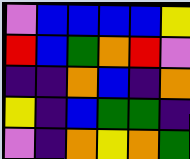[["violet", "blue", "blue", "blue", "blue", "yellow"], ["red", "blue", "green", "orange", "red", "violet"], ["indigo", "indigo", "orange", "blue", "indigo", "orange"], ["yellow", "indigo", "blue", "green", "green", "indigo"], ["violet", "indigo", "orange", "yellow", "orange", "green"]]